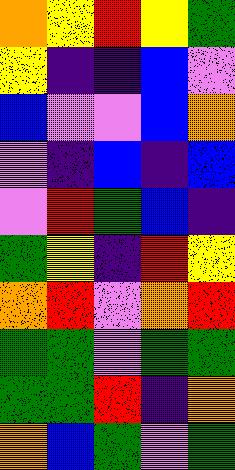[["orange", "yellow", "red", "yellow", "green"], ["yellow", "indigo", "indigo", "blue", "violet"], ["blue", "violet", "violet", "blue", "orange"], ["violet", "indigo", "blue", "indigo", "blue"], ["violet", "red", "green", "blue", "indigo"], ["green", "yellow", "indigo", "red", "yellow"], ["orange", "red", "violet", "orange", "red"], ["green", "green", "violet", "green", "green"], ["green", "green", "red", "indigo", "orange"], ["orange", "blue", "green", "violet", "green"]]